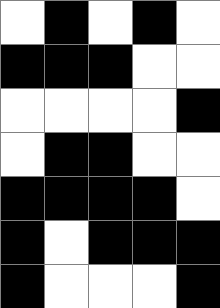[["white", "black", "white", "black", "white"], ["black", "black", "black", "white", "white"], ["white", "white", "white", "white", "black"], ["white", "black", "black", "white", "white"], ["black", "black", "black", "black", "white"], ["black", "white", "black", "black", "black"], ["black", "white", "white", "white", "black"]]